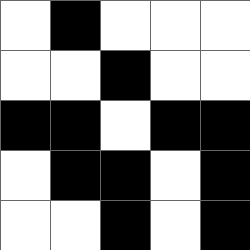[["white", "black", "white", "white", "white"], ["white", "white", "black", "white", "white"], ["black", "black", "white", "black", "black"], ["white", "black", "black", "white", "black"], ["white", "white", "black", "white", "black"]]